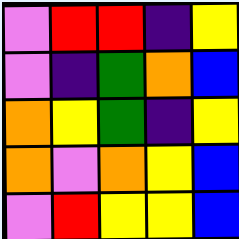[["violet", "red", "red", "indigo", "yellow"], ["violet", "indigo", "green", "orange", "blue"], ["orange", "yellow", "green", "indigo", "yellow"], ["orange", "violet", "orange", "yellow", "blue"], ["violet", "red", "yellow", "yellow", "blue"]]